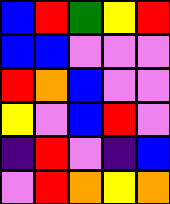[["blue", "red", "green", "yellow", "red"], ["blue", "blue", "violet", "violet", "violet"], ["red", "orange", "blue", "violet", "violet"], ["yellow", "violet", "blue", "red", "violet"], ["indigo", "red", "violet", "indigo", "blue"], ["violet", "red", "orange", "yellow", "orange"]]